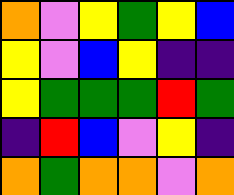[["orange", "violet", "yellow", "green", "yellow", "blue"], ["yellow", "violet", "blue", "yellow", "indigo", "indigo"], ["yellow", "green", "green", "green", "red", "green"], ["indigo", "red", "blue", "violet", "yellow", "indigo"], ["orange", "green", "orange", "orange", "violet", "orange"]]